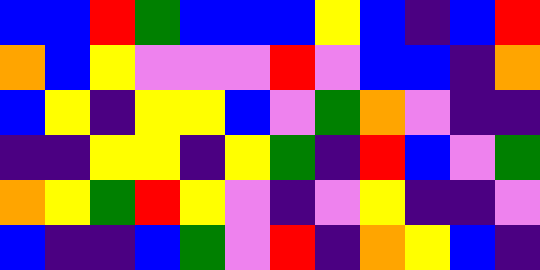[["blue", "blue", "red", "green", "blue", "blue", "blue", "yellow", "blue", "indigo", "blue", "red"], ["orange", "blue", "yellow", "violet", "violet", "violet", "red", "violet", "blue", "blue", "indigo", "orange"], ["blue", "yellow", "indigo", "yellow", "yellow", "blue", "violet", "green", "orange", "violet", "indigo", "indigo"], ["indigo", "indigo", "yellow", "yellow", "indigo", "yellow", "green", "indigo", "red", "blue", "violet", "green"], ["orange", "yellow", "green", "red", "yellow", "violet", "indigo", "violet", "yellow", "indigo", "indigo", "violet"], ["blue", "indigo", "indigo", "blue", "green", "violet", "red", "indigo", "orange", "yellow", "blue", "indigo"]]